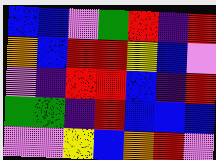[["blue", "blue", "violet", "green", "red", "indigo", "red"], ["orange", "blue", "red", "red", "yellow", "blue", "violet"], ["violet", "indigo", "red", "red", "blue", "indigo", "red"], ["green", "green", "indigo", "red", "blue", "blue", "blue"], ["violet", "violet", "yellow", "blue", "orange", "red", "violet"]]